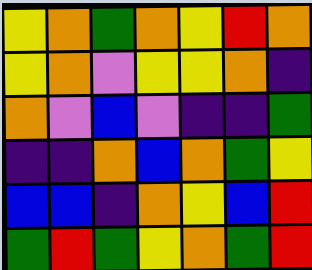[["yellow", "orange", "green", "orange", "yellow", "red", "orange"], ["yellow", "orange", "violet", "yellow", "yellow", "orange", "indigo"], ["orange", "violet", "blue", "violet", "indigo", "indigo", "green"], ["indigo", "indigo", "orange", "blue", "orange", "green", "yellow"], ["blue", "blue", "indigo", "orange", "yellow", "blue", "red"], ["green", "red", "green", "yellow", "orange", "green", "red"]]